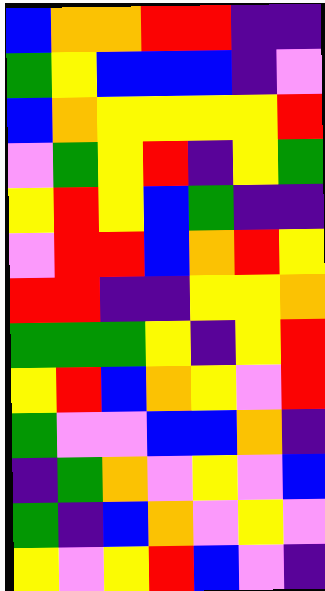[["blue", "orange", "orange", "red", "red", "indigo", "indigo"], ["green", "yellow", "blue", "blue", "blue", "indigo", "violet"], ["blue", "orange", "yellow", "yellow", "yellow", "yellow", "red"], ["violet", "green", "yellow", "red", "indigo", "yellow", "green"], ["yellow", "red", "yellow", "blue", "green", "indigo", "indigo"], ["violet", "red", "red", "blue", "orange", "red", "yellow"], ["red", "red", "indigo", "indigo", "yellow", "yellow", "orange"], ["green", "green", "green", "yellow", "indigo", "yellow", "red"], ["yellow", "red", "blue", "orange", "yellow", "violet", "red"], ["green", "violet", "violet", "blue", "blue", "orange", "indigo"], ["indigo", "green", "orange", "violet", "yellow", "violet", "blue"], ["green", "indigo", "blue", "orange", "violet", "yellow", "violet"], ["yellow", "violet", "yellow", "red", "blue", "violet", "indigo"]]